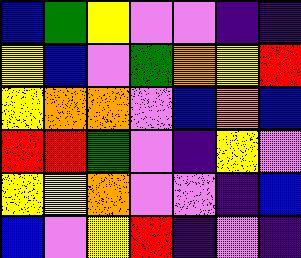[["blue", "green", "yellow", "violet", "violet", "indigo", "indigo"], ["yellow", "blue", "violet", "green", "orange", "yellow", "red"], ["yellow", "orange", "orange", "violet", "blue", "orange", "blue"], ["red", "red", "green", "violet", "indigo", "yellow", "violet"], ["yellow", "yellow", "orange", "violet", "violet", "indigo", "blue"], ["blue", "violet", "yellow", "red", "indigo", "violet", "indigo"]]